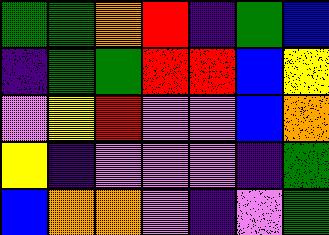[["green", "green", "orange", "red", "indigo", "green", "blue"], ["indigo", "green", "green", "red", "red", "blue", "yellow"], ["violet", "yellow", "red", "violet", "violet", "blue", "orange"], ["yellow", "indigo", "violet", "violet", "violet", "indigo", "green"], ["blue", "orange", "orange", "violet", "indigo", "violet", "green"]]